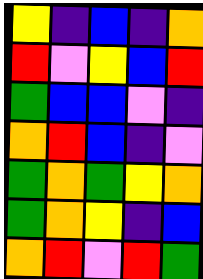[["yellow", "indigo", "blue", "indigo", "orange"], ["red", "violet", "yellow", "blue", "red"], ["green", "blue", "blue", "violet", "indigo"], ["orange", "red", "blue", "indigo", "violet"], ["green", "orange", "green", "yellow", "orange"], ["green", "orange", "yellow", "indigo", "blue"], ["orange", "red", "violet", "red", "green"]]